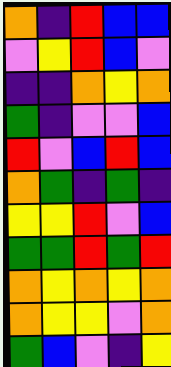[["orange", "indigo", "red", "blue", "blue"], ["violet", "yellow", "red", "blue", "violet"], ["indigo", "indigo", "orange", "yellow", "orange"], ["green", "indigo", "violet", "violet", "blue"], ["red", "violet", "blue", "red", "blue"], ["orange", "green", "indigo", "green", "indigo"], ["yellow", "yellow", "red", "violet", "blue"], ["green", "green", "red", "green", "red"], ["orange", "yellow", "orange", "yellow", "orange"], ["orange", "yellow", "yellow", "violet", "orange"], ["green", "blue", "violet", "indigo", "yellow"]]